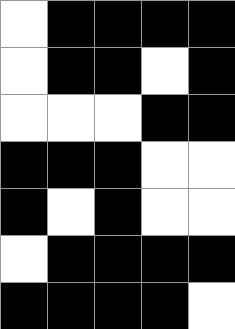[["white", "black", "black", "black", "black"], ["white", "black", "black", "white", "black"], ["white", "white", "white", "black", "black"], ["black", "black", "black", "white", "white"], ["black", "white", "black", "white", "white"], ["white", "black", "black", "black", "black"], ["black", "black", "black", "black", "white"]]